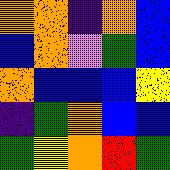[["orange", "orange", "indigo", "orange", "blue"], ["blue", "orange", "violet", "green", "blue"], ["orange", "blue", "blue", "blue", "yellow"], ["indigo", "green", "orange", "blue", "blue"], ["green", "yellow", "orange", "red", "green"]]